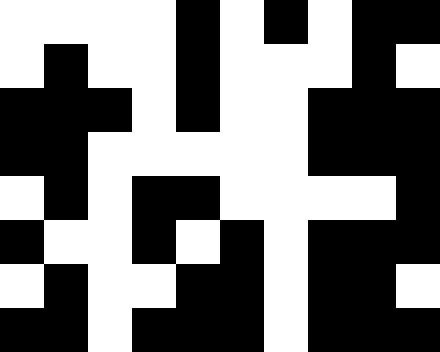[["white", "white", "white", "white", "black", "white", "black", "white", "black", "black"], ["white", "black", "white", "white", "black", "white", "white", "white", "black", "white"], ["black", "black", "black", "white", "black", "white", "white", "black", "black", "black"], ["black", "black", "white", "white", "white", "white", "white", "black", "black", "black"], ["white", "black", "white", "black", "black", "white", "white", "white", "white", "black"], ["black", "white", "white", "black", "white", "black", "white", "black", "black", "black"], ["white", "black", "white", "white", "black", "black", "white", "black", "black", "white"], ["black", "black", "white", "black", "black", "black", "white", "black", "black", "black"]]